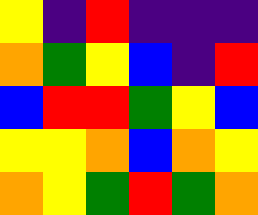[["yellow", "indigo", "red", "indigo", "indigo", "indigo"], ["orange", "green", "yellow", "blue", "indigo", "red"], ["blue", "red", "red", "green", "yellow", "blue"], ["yellow", "yellow", "orange", "blue", "orange", "yellow"], ["orange", "yellow", "green", "red", "green", "orange"]]